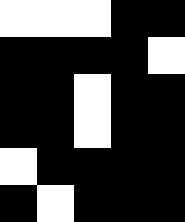[["white", "white", "white", "black", "black"], ["black", "black", "black", "black", "white"], ["black", "black", "white", "black", "black"], ["black", "black", "white", "black", "black"], ["white", "black", "black", "black", "black"], ["black", "white", "black", "black", "black"]]